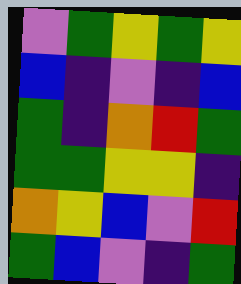[["violet", "green", "yellow", "green", "yellow"], ["blue", "indigo", "violet", "indigo", "blue"], ["green", "indigo", "orange", "red", "green"], ["green", "green", "yellow", "yellow", "indigo"], ["orange", "yellow", "blue", "violet", "red"], ["green", "blue", "violet", "indigo", "green"]]